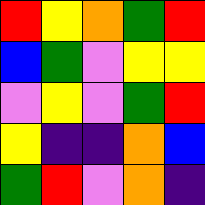[["red", "yellow", "orange", "green", "red"], ["blue", "green", "violet", "yellow", "yellow"], ["violet", "yellow", "violet", "green", "red"], ["yellow", "indigo", "indigo", "orange", "blue"], ["green", "red", "violet", "orange", "indigo"]]